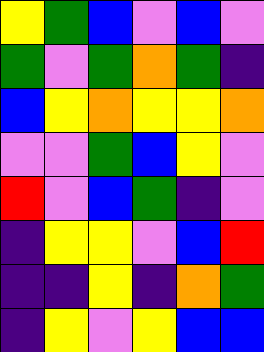[["yellow", "green", "blue", "violet", "blue", "violet"], ["green", "violet", "green", "orange", "green", "indigo"], ["blue", "yellow", "orange", "yellow", "yellow", "orange"], ["violet", "violet", "green", "blue", "yellow", "violet"], ["red", "violet", "blue", "green", "indigo", "violet"], ["indigo", "yellow", "yellow", "violet", "blue", "red"], ["indigo", "indigo", "yellow", "indigo", "orange", "green"], ["indigo", "yellow", "violet", "yellow", "blue", "blue"]]